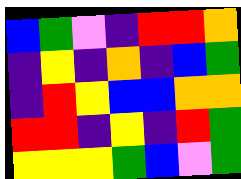[["blue", "green", "violet", "indigo", "red", "red", "orange"], ["indigo", "yellow", "indigo", "orange", "indigo", "blue", "green"], ["indigo", "red", "yellow", "blue", "blue", "orange", "orange"], ["red", "red", "indigo", "yellow", "indigo", "red", "green"], ["yellow", "yellow", "yellow", "green", "blue", "violet", "green"]]